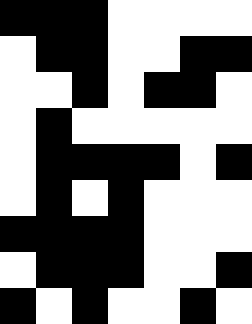[["black", "black", "black", "white", "white", "white", "white"], ["white", "black", "black", "white", "white", "black", "black"], ["white", "white", "black", "white", "black", "black", "white"], ["white", "black", "white", "white", "white", "white", "white"], ["white", "black", "black", "black", "black", "white", "black"], ["white", "black", "white", "black", "white", "white", "white"], ["black", "black", "black", "black", "white", "white", "white"], ["white", "black", "black", "black", "white", "white", "black"], ["black", "white", "black", "white", "white", "black", "white"]]